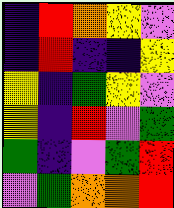[["indigo", "red", "orange", "yellow", "violet"], ["indigo", "red", "indigo", "indigo", "yellow"], ["yellow", "indigo", "green", "yellow", "violet"], ["yellow", "indigo", "red", "violet", "green"], ["green", "indigo", "violet", "green", "red"], ["violet", "green", "orange", "orange", "red"]]